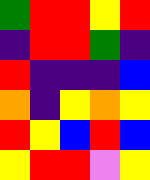[["green", "red", "red", "yellow", "red"], ["indigo", "red", "red", "green", "indigo"], ["red", "indigo", "indigo", "indigo", "blue"], ["orange", "indigo", "yellow", "orange", "yellow"], ["red", "yellow", "blue", "red", "blue"], ["yellow", "red", "red", "violet", "yellow"]]